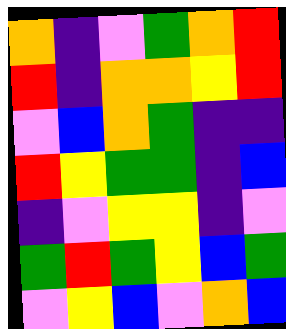[["orange", "indigo", "violet", "green", "orange", "red"], ["red", "indigo", "orange", "orange", "yellow", "red"], ["violet", "blue", "orange", "green", "indigo", "indigo"], ["red", "yellow", "green", "green", "indigo", "blue"], ["indigo", "violet", "yellow", "yellow", "indigo", "violet"], ["green", "red", "green", "yellow", "blue", "green"], ["violet", "yellow", "blue", "violet", "orange", "blue"]]